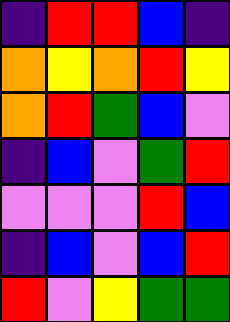[["indigo", "red", "red", "blue", "indigo"], ["orange", "yellow", "orange", "red", "yellow"], ["orange", "red", "green", "blue", "violet"], ["indigo", "blue", "violet", "green", "red"], ["violet", "violet", "violet", "red", "blue"], ["indigo", "blue", "violet", "blue", "red"], ["red", "violet", "yellow", "green", "green"]]